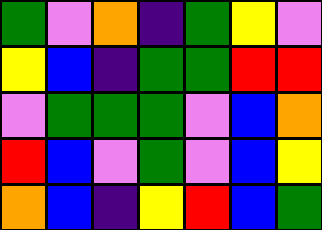[["green", "violet", "orange", "indigo", "green", "yellow", "violet"], ["yellow", "blue", "indigo", "green", "green", "red", "red"], ["violet", "green", "green", "green", "violet", "blue", "orange"], ["red", "blue", "violet", "green", "violet", "blue", "yellow"], ["orange", "blue", "indigo", "yellow", "red", "blue", "green"]]